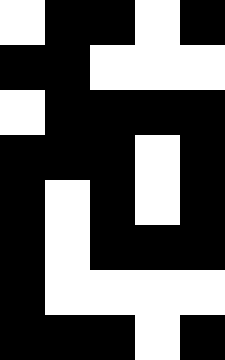[["white", "black", "black", "white", "black"], ["black", "black", "white", "white", "white"], ["white", "black", "black", "black", "black"], ["black", "black", "black", "white", "black"], ["black", "white", "black", "white", "black"], ["black", "white", "black", "black", "black"], ["black", "white", "white", "white", "white"], ["black", "black", "black", "white", "black"]]